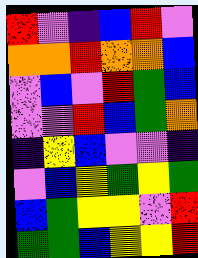[["red", "violet", "indigo", "blue", "red", "violet"], ["orange", "orange", "red", "orange", "orange", "blue"], ["violet", "blue", "violet", "red", "green", "blue"], ["violet", "violet", "red", "blue", "green", "orange"], ["indigo", "yellow", "blue", "violet", "violet", "indigo"], ["violet", "blue", "yellow", "green", "yellow", "green"], ["blue", "green", "yellow", "yellow", "violet", "red"], ["green", "green", "blue", "yellow", "yellow", "red"]]